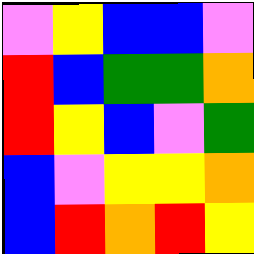[["violet", "yellow", "blue", "blue", "violet"], ["red", "blue", "green", "green", "orange"], ["red", "yellow", "blue", "violet", "green"], ["blue", "violet", "yellow", "yellow", "orange"], ["blue", "red", "orange", "red", "yellow"]]